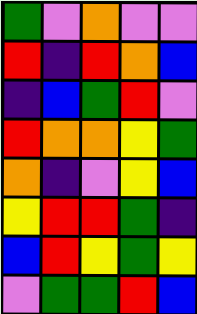[["green", "violet", "orange", "violet", "violet"], ["red", "indigo", "red", "orange", "blue"], ["indigo", "blue", "green", "red", "violet"], ["red", "orange", "orange", "yellow", "green"], ["orange", "indigo", "violet", "yellow", "blue"], ["yellow", "red", "red", "green", "indigo"], ["blue", "red", "yellow", "green", "yellow"], ["violet", "green", "green", "red", "blue"]]